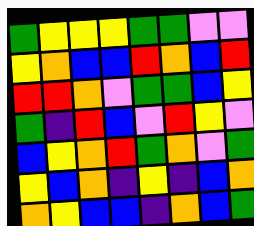[["green", "yellow", "yellow", "yellow", "green", "green", "violet", "violet"], ["yellow", "orange", "blue", "blue", "red", "orange", "blue", "red"], ["red", "red", "orange", "violet", "green", "green", "blue", "yellow"], ["green", "indigo", "red", "blue", "violet", "red", "yellow", "violet"], ["blue", "yellow", "orange", "red", "green", "orange", "violet", "green"], ["yellow", "blue", "orange", "indigo", "yellow", "indigo", "blue", "orange"], ["orange", "yellow", "blue", "blue", "indigo", "orange", "blue", "green"]]